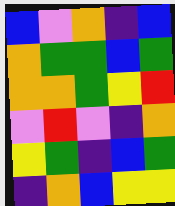[["blue", "violet", "orange", "indigo", "blue"], ["orange", "green", "green", "blue", "green"], ["orange", "orange", "green", "yellow", "red"], ["violet", "red", "violet", "indigo", "orange"], ["yellow", "green", "indigo", "blue", "green"], ["indigo", "orange", "blue", "yellow", "yellow"]]